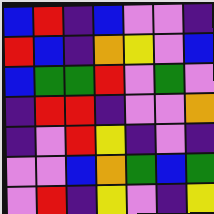[["blue", "red", "indigo", "blue", "violet", "violet", "indigo"], ["red", "blue", "indigo", "orange", "yellow", "violet", "blue"], ["blue", "green", "green", "red", "violet", "green", "violet"], ["indigo", "red", "red", "indigo", "violet", "violet", "orange"], ["indigo", "violet", "red", "yellow", "indigo", "violet", "indigo"], ["violet", "violet", "blue", "orange", "green", "blue", "green"], ["violet", "red", "indigo", "yellow", "violet", "indigo", "yellow"]]